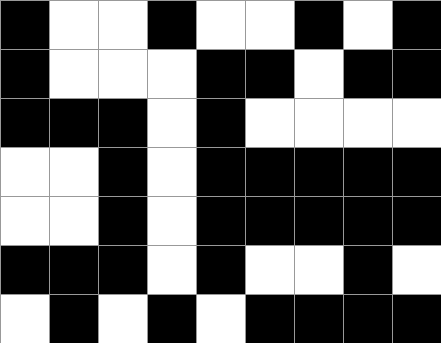[["black", "white", "white", "black", "white", "white", "black", "white", "black"], ["black", "white", "white", "white", "black", "black", "white", "black", "black"], ["black", "black", "black", "white", "black", "white", "white", "white", "white"], ["white", "white", "black", "white", "black", "black", "black", "black", "black"], ["white", "white", "black", "white", "black", "black", "black", "black", "black"], ["black", "black", "black", "white", "black", "white", "white", "black", "white"], ["white", "black", "white", "black", "white", "black", "black", "black", "black"]]